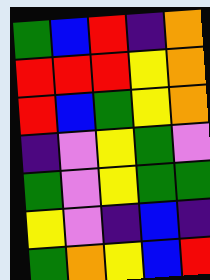[["green", "blue", "red", "indigo", "orange"], ["red", "red", "red", "yellow", "orange"], ["red", "blue", "green", "yellow", "orange"], ["indigo", "violet", "yellow", "green", "violet"], ["green", "violet", "yellow", "green", "green"], ["yellow", "violet", "indigo", "blue", "indigo"], ["green", "orange", "yellow", "blue", "red"]]